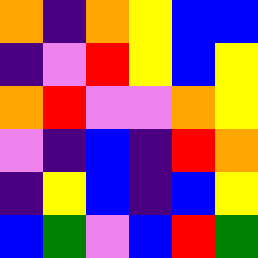[["orange", "indigo", "orange", "yellow", "blue", "blue"], ["indigo", "violet", "red", "yellow", "blue", "yellow"], ["orange", "red", "violet", "violet", "orange", "yellow"], ["violet", "indigo", "blue", "indigo", "red", "orange"], ["indigo", "yellow", "blue", "indigo", "blue", "yellow"], ["blue", "green", "violet", "blue", "red", "green"]]